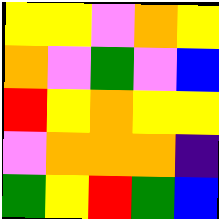[["yellow", "yellow", "violet", "orange", "yellow"], ["orange", "violet", "green", "violet", "blue"], ["red", "yellow", "orange", "yellow", "yellow"], ["violet", "orange", "orange", "orange", "indigo"], ["green", "yellow", "red", "green", "blue"]]